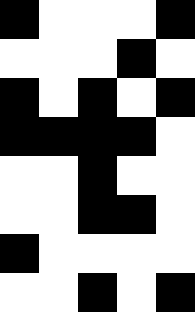[["black", "white", "white", "white", "black"], ["white", "white", "white", "black", "white"], ["black", "white", "black", "white", "black"], ["black", "black", "black", "black", "white"], ["white", "white", "black", "white", "white"], ["white", "white", "black", "black", "white"], ["black", "white", "white", "white", "white"], ["white", "white", "black", "white", "black"]]